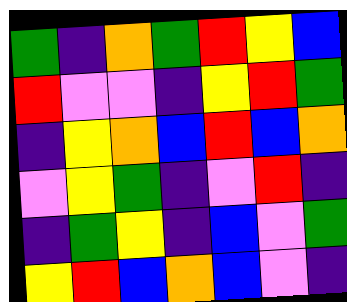[["green", "indigo", "orange", "green", "red", "yellow", "blue"], ["red", "violet", "violet", "indigo", "yellow", "red", "green"], ["indigo", "yellow", "orange", "blue", "red", "blue", "orange"], ["violet", "yellow", "green", "indigo", "violet", "red", "indigo"], ["indigo", "green", "yellow", "indigo", "blue", "violet", "green"], ["yellow", "red", "blue", "orange", "blue", "violet", "indigo"]]